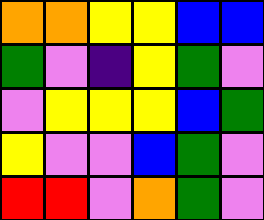[["orange", "orange", "yellow", "yellow", "blue", "blue"], ["green", "violet", "indigo", "yellow", "green", "violet"], ["violet", "yellow", "yellow", "yellow", "blue", "green"], ["yellow", "violet", "violet", "blue", "green", "violet"], ["red", "red", "violet", "orange", "green", "violet"]]